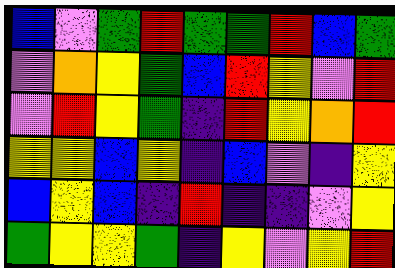[["blue", "violet", "green", "red", "green", "green", "red", "blue", "green"], ["violet", "orange", "yellow", "green", "blue", "red", "yellow", "violet", "red"], ["violet", "red", "yellow", "green", "indigo", "red", "yellow", "orange", "red"], ["yellow", "yellow", "blue", "yellow", "indigo", "blue", "violet", "indigo", "yellow"], ["blue", "yellow", "blue", "indigo", "red", "indigo", "indigo", "violet", "yellow"], ["green", "yellow", "yellow", "green", "indigo", "yellow", "violet", "yellow", "red"]]